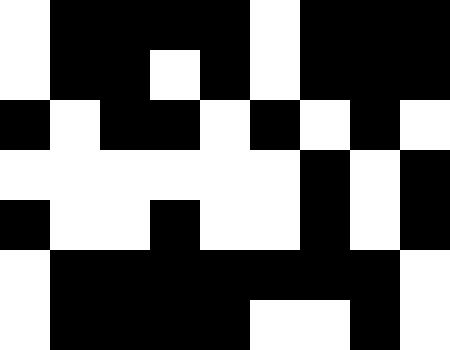[["white", "black", "black", "black", "black", "white", "black", "black", "black"], ["white", "black", "black", "white", "black", "white", "black", "black", "black"], ["black", "white", "black", "black", "white", "black", "white", "black", "white"], ["white", "white", "white", "white", "white", "white", "black", "white", "black"], ["black", "white", "white", "black", "white", "white", "black", "white", "black"], ["white", "black", "black", "black", "black", "black", "black", "black", "white"], ["white", "black", "black", "black", "black", "white", "white", "black", "white"]]